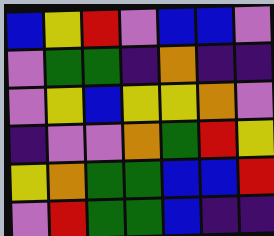[["blue", "yellow", "red", "violet", "blue", "blue", "violet"], ["violet", "green", "green", "indigo", "orange", "indigo", "indigo"], ["violet", "yellow", "blue", "yellow", "yellow", "orange", "violet"], ["indigo", "violet", "violet", "orange", "green", "red", "yellow"], ["yellow", "orange", "green", "green", "blue", "blue", "red"], ["violet", "red", "green", "green", "blue", "indigo", "indigo"]]